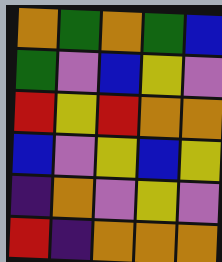[["orange", "green", "orange", "green", "blue"], ["green", "violet", "blue", "yellow", "violet"], ["red", "yellow", "red", "orange", "orange"], ["blue", "violet", "yellow", "blue", "yellow"], ["indigo", "orange", "violet", "yellow", "violet"], ["red", "indigo", "orange", "orange", "orange"]]